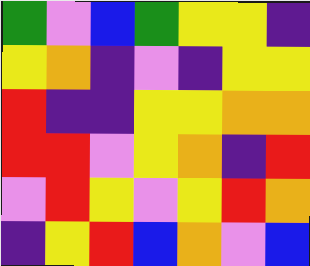[["green", "violet", "blue", "green", "yellow", "yellow", "indigo"], ["yellow", "orange", "indigo", "violet", "indigo", "yellow", "yellow"], ["red", "indigo", "indigo", "yellow", "yellow", "orange", "orange"], ["red", "red", "violet", "yellow", "orange", "indigo", "red"], ["violet", "red", "yellow", "violet", "yellow", "red", "orange"], ["indigo", "yellow", "red", "blue", "orange", "violet", "blue"]]